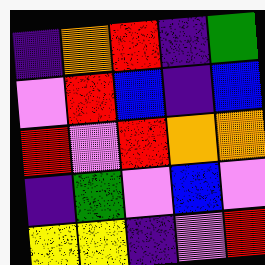[["indigo", "orange", "red", "indigo", "green"], ["violet", "red", "blue", "indigo", "blue"], ["red", "violet", "red", "orange", "orange"], ["indigo", "green", "violet", "blue", "violet"], ["yellow", "yellow", "indigo", "violet", "red"]]